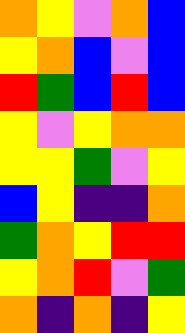[["orange", "yellow", "violet", "orange", "blue"], ["yellow", "orange", "blue", "violet", "blue"], ["red", "green", "blue", "red", "blue"], ["yellow", "violet", "yellow", "orange", "orange"], ["yellow", "yellow", "green", "violet", "yellow"], ["blue", "yellow", "indigo", "indigo", "orange"], ["green", "orange", "yellow", "red", "red"], ["yellow", "orange", "red", "violet", "green"], ["orange", "indigo", "orange", "indigo", "yellow"]]